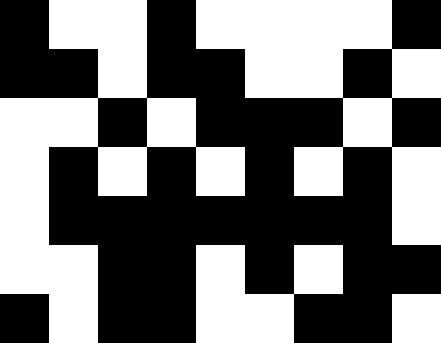[["black", "white", "white", "black", "white", "white", "white", "white", "black"], ["black", "black", "white", "black", "black", "white", "white", "black", "white"], ["white", "white", "black", "white", "black", "black", "black", "white", "black"], ["white", "black", "white", "black", "white", "black", "white", "black", "white"], ["white", "black", "black", "black", "black", "black", "black", "black", "white"], ["white", "white", "black", "black", "white", "black", "white", "black", "black"], ["black", "white", "black", "black", "white", "white", "black", "black", "white"]]